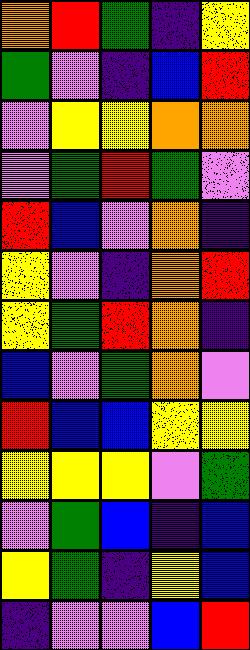[["orange", "red", "green", "indigo", "yellow"], ["green", "violet", "indigo", "blue", "red"], ["violet", "yellow", "yellow", "orange", "orange"], ["violet", "green", "red", "green", "violet"], ["red", "blue", "violet", "orange", "indigo"], ["yellow", "violet", "indigo", "orange", "red"], ["yellow", "green", "red", "orange", "indigo"], ["blue", "violet", "green", "orange", "violet"], ["red", "blue", "blue", "yellow", "yellow"], ["yellow", "yellow", "yellow", "violet", "green"], ["violet", "green", "blue", "indigo", "blue"], ["yellow", "green", "indigo", "yellow", "blue"], ["indigo", "violet", "violet", "blue", "red"]]